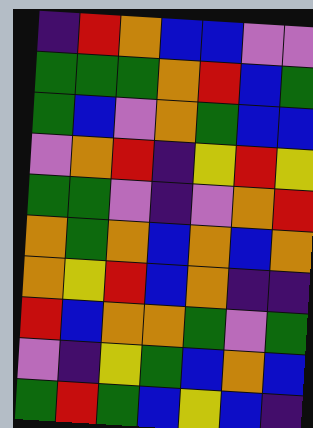[["indigo", "red", "orange", "blue", "blue", "violet", "violet"], ["green", "green", "green", "orange", "red", "blue", "green"], ["green", "blue", "violet", "orange", "green", "blue", "blue"], ["violet", "orange", "red", "indigo", "yellow", "red", "yellow"], ["green", "green", "violet", "indigo", "violet", "orange", "red"], ["orange", "green", "orange", "blue", "orange", "blue", "orange"], ["orange", "yellow", "red", "blue", "orange", "indigo", "indigo"], ["red", "blue", "orange", "orange", "green", "violet", "green"], ["violet", "indigo", "yellow", "green", "blue", "orange", "blue"], ["green", "red", "green", "blue", "yellow", "blue", "indigo"]]